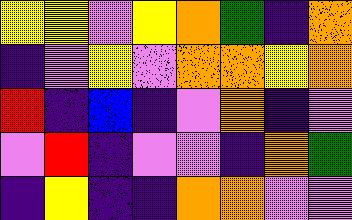[["yellow", "yellow", "violet", "yellow", "orange", "green", "indigo", "orange"], ["indigo", "violet", "yellow", "violet", "orange", "orange", "yellow", "orange"], ["red", "indigo", "blue", "indigo", "violet", "orange", "indigo", "violet"], ["violet", "red", "indigo", "violet", "violet", "indigo", "orange", "green"], ["indigo", "yellow", "indigo", "indigo", "orange", "orange", "violet", "violet"]]